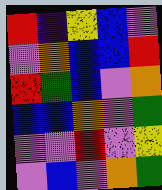[["red", "indigo", "yellow", "blue", "violet"], ["violet", "orange", "blue", "blue", "red"], ["red", "green", "blue", "violet", "orange"], ["blue", "blue", "orange", "violet", "green"], ["violet", "violet", "red", "violet", "yellow"], ["violet", "blue", "violet", "orange", "green"]]